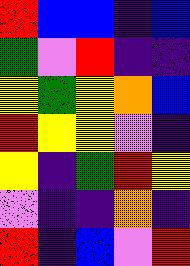[["red", "blue", "blue", "indigo", "blue"], ["green", "violet", "red", "indigo", "indigo"], ["yellow", "green", "yellow", "orange", "blue"], ["red", "yellow", "yellow", "violet", "indigo"], ["yellow", "indigo", "green", "red", "yellow"], ["violet", "indigo", "indigo", "orange", "indigo"], ["red", "indigo", "blue", "violet", "red"]]